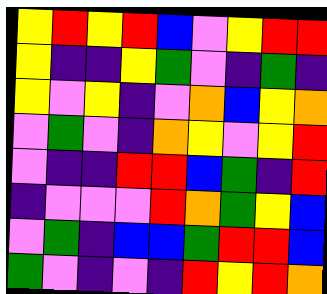[["yellow", "red", "yellow", "red", "blue", "violet", "yellow", "red", "red"], ["yellow", "indigo", "indigo", "yellow", "green", "violet", "indigo", "green", "indigo"], ["yellow", "violet", "yellow", "indigo", "violet", "orange", "blue", "yellow", "orange"], ["violet", "green", "violet", "indigo", "orange", "yellow", "violet", "yellow", "red"], ["violet", "indigo", "indigo", "red", "red", "blue", "green", "indigo", "red"], ["indigo", "violet", "violet", "violet", "red", "orange", "green", "yellow", "blue"], ["violet", "green", "indigo", "blue", "blue", "green", "red", "red", "blue"], ["green", "violet", "indigo", "violet", "indigo", "red", "yellow", "red", "orange"]]